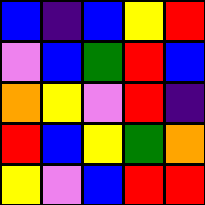[["blue", "indigo", "blue", "yellow", "red"], ["violet", "blue", "green", "red", "blue"], ["orange", "yellow", "violet", "red", "indigo"], ["red", "blue", "yellow", "green", "orange"], ["yellow", "violet", "blue", "red", "red"]]